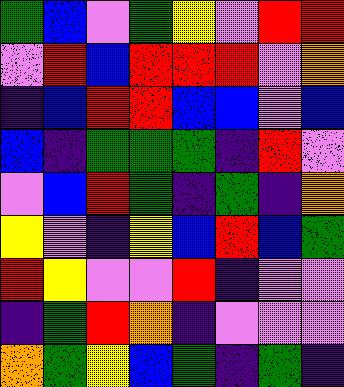[["green", "blue", "violet", "green", "yellow", "violet", "red", "red"], ["violet", "red", "blue", "red", "red", "red", "violet", "orange"], ["indigo", "blue", "red", "red", "blue", "blue", "violet", "blue"], ["blue", "indigo", "green", "green", "green", "indigo", "red", "violet"], ["violet", "blue", "red", "green", "indigo", "green", "indigo", "orange"], ["yellow", "violet", "indigo", "yellow", "blue", "red", "blue", "green"], ["red", "yellow", "violet", "violet", "red", "indigo", "violet", "violet"], ["indigo", "green", "red", "orange", "indigo", "violet", "violet", "violet"], ["orange", "green", "yellow", "blue", "green", "indigo", "green", "indigo"]]